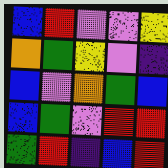[["blue", "red", "violet", "violet", "yellow"], ["orange", "green", "yellow", "violet", "indigo"], ["blue", "violet", "orange", "green", "blue"], ["blue", "green", "violet", "red", "red"], ["green", "red", "indigo", "blue", "red"]]